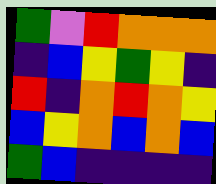[["green", "violet", "red", "orange", "orange", "orange"], ["indigo", "blue", "yellow", "green", "yellow", "indigo"], ["red", "indigo", "orange", "red", "orange", "yellow"], ["blue", "yellow", "orange", "blue", "orange", "blue"], ["green", "blue", "indigo", "indigo", "indigo", "indigo"]]